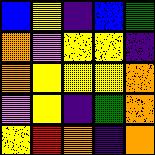[["blue", "yellow", "indigo", "blue", "green"], ["orange", "violet", "yellow", "yellow", "indigo"], ["orange", "yellow", "yellow", "yellow", "orange"], ["violet", "yellow", "indigo", "green", "orange"], ["yellow", "red", "orange", "indigo", "orange"]]